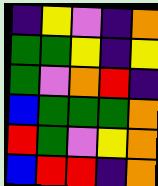[["indigo", "yellow", "violet", "indigo", "orange"], ["green", "green", "yellow", "indigo", "yellow"], ["green", "violet", "orange", "red", "indigo"], ["blue", "green", "green", "green", "orange"], ["red", "green", "violet", "yellow", "orange"], ["blue", "red", "red", "indigo", "orange"]]